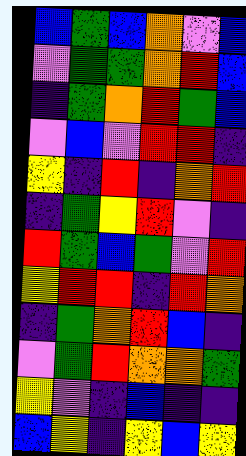[["blue", "green", "blue", "orange", "violet", "blue"], ["violet", "green", "green", "orange", "red", "blue"], ["indigo", "green", "orange", "red", "green", "blue"], ["violet", "blue", "violet", "red", "red", "indigo"], ["yellow", "indigo", "red", "indigo", "orange", "red"], ["indigo", "green", "yellow", "red", "violet", "indigo"], ["red", "green", "blue", "green", "violet", "red"], ["yellow", "red", "red", "indigo", "red", "orange"], ["indigo", "green", "orange", "red", "blue", "indigo"], ["violet", "green", "red", "orange", "orange", "green"], ["yellow", "violet", "indigo", "blue", "indigo", "indigo"], ["blue", "yellow", "indigo", "yellow", "blue", "yellow"]]